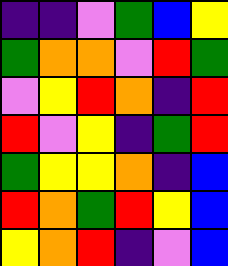[["indigo", "indigo", "violet", "green", "blue", "yellow"], ["green", "orange", "orange", "violet", "red", "green"], ["violet", "yellow", "red", "orange", "indigo", "red"], ["red", "violet", "yellow", "indigo", "green", "red"], ["green", "yellow", "yellow", "orange", "indigo", "blue"], ["red", "orange", "green", "red", "yellow", "blue"], ["yellow", "orange", "red", "indigo", "violet", "blue"]]